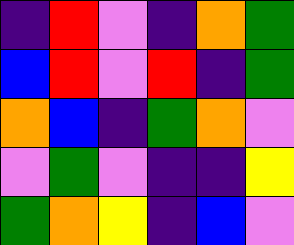[["indigo", "red", "violet", "indigo", "orange", "green"], ["blue", "red", "violet", "red", "indigo", "green"], ["orange", "blue", "indigo", "green", "orange", "violet"], ["violet", "green", "violet", "indigo", "indigo", "yellow"], ["green", "orange", "yellow", "indigo", "blue", "violet"]]